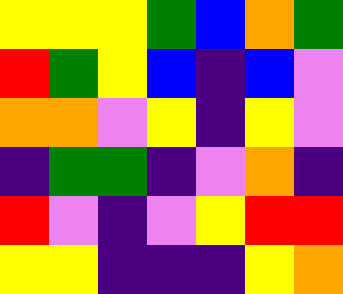[["yellow", "yellow", "yellow", "green", "blue", "orange", "green"], ["red", "green", "yellow", "blue", "indigo", "blue", "violet"], ["orange", "orange", "violet", "yellow", "indigo", "yellow", "violet"], ["indigo", "green", "green", "indigo", "violet", "orange", "indigo"], ["red", "violet", "indigo", "violet", "yellow", "red", "red"], ["yellow", "yellow", "indigo", "indigo", "indigo", "yellow", "orange"]]